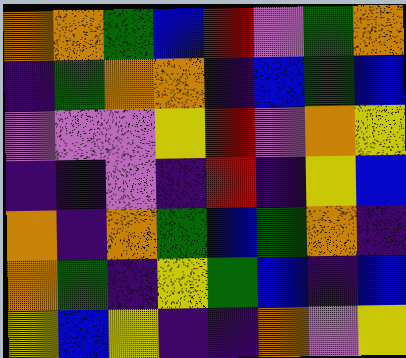[["orange", "orange", "green", "blue", "red", "violet", "green", "orange"], ["indigo", "green", "orange", "orange", "indigo", "blue", "green", "blue"], ["violet", "violet", "violet", "yellow", "red", "violet", "orange", "yellow"], ["indigo", "indigo", "violet", "indigo", "red", "indigo", "yellow", "blue"], ["orange", "indigo", "orange", "green", "blue", "green", "orange", "indigo"], ["orange", "green", "indigo", "yellow", "green", "blue", "indigo", "blue"], ["yellow", "blue", "yellow", "indigo", "indigo", "orange", "violet", "yellow"]]